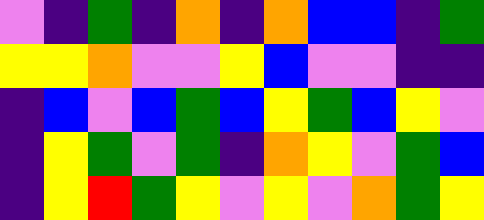[["violet", "indigo", "green", "indigo", "orange", "indigo", "orange", "blue", "blue", "indigo", "green"], ["yellow", "yellow", "orange", "violet", "violet", "yellow", "blue", "violet", "violet", "indigo", "indigo"], ["indigo", "blue", "violet", "blue", "green", "blue", "yellow", "green", "blue", "yellow", "violet"], ["indigo", "yellow", "green", "violet", "green", "indigo", "orange", "yellow", "violet", "green", "blue"], ["indigo", "yellow", "red", "green", "yellow", "violet", "yellow", "violet", "orange", "green", "yellow"]]